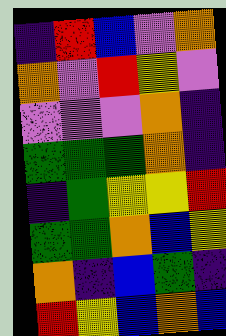[["indigo", "red", "blue", "violet", "orange"], ["orange", "violet", "red", "yellow", "violet"], ["violet", "violet", "violet", "orange", "indigo"], ["green", "green", "green", "orange", "indigo"], ["indigo", "green", "yellow", "yellow", "red"], ["green", "green", "orange", "blue", "yellow"], ["orange", "indigo", "blue", "green", "indigo"], ["red", "yellow", "blue", "orange", "blue"]]